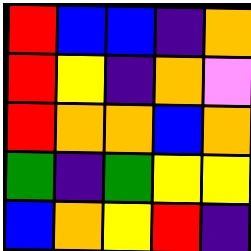[["red", "blue", "blue", "indigo", "orange"], ["red", "yellow", "indigo", "orange", "violet"], ["red", "orange", "orange", "blue", "orange"], ["green", "indigo", "green", "yellow", "yellow"], ["blue", "orange", "yellow", "red", "indigo"]]